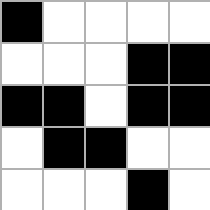[["black", "white", "white", "white", "white"], ["white", "white", "white", "black", "black"], ["black", "black", "white", "black", "black"], ["white", "black", "black", "white", "white"], ["white", "white", "white", "black", "white"]]